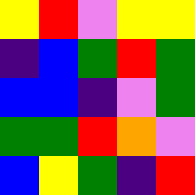[["yellow", "red", "violet", "yellow", "yellow"], ["indigo", "blue", "green", "red", "green"], ["blue", "blue", "indigo", "violet", "green"], ["green", "green", "red", "orange", "violet"], ["blue", "yellow", "green", "indigo", "red"]]